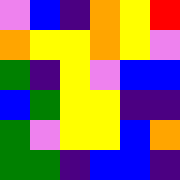[["violet", "blue", "indigo", "orange", "yellow", "red"], ["orange", "yellow", "yellow", "orange", "yellow", "violet"], ["green", "indigo", "yellow", "violet", "blue", "blue"], ["blue", "green", "yellow", "yellow", "indigo", "indigo"], ["green", "violet", "yellow", "yellow", "blue", "orange"], ["green", "green", "indigo", "blue", "blue", "indigo"]]